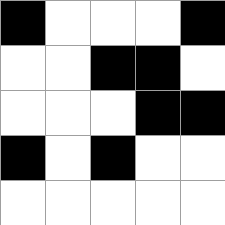[["black", "white", "white", "white", "black"], ["white", "white", "black", "black", "white"], ["white", "white", "white", "black", "black"], ["black", "white", "black", "white", "white"], ["white", "white", "white", "white", "white"]]